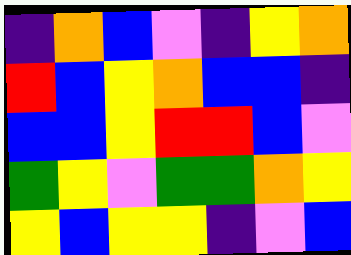[["indigo", "orange", "blue", "violet", "indigo", "yellow", "orange"], ["red", "blue", "yellow", "orange", "blue", "blue", "indigo"], ["blue", "blue", "yellow", "red", "red", "blue", "violet"], ["green", "yellow", "violet", "green", "green", "orange", "yellow"], ["yellow", "blue", "yellow", "yellow", "indigo", "violet", "blue"]]